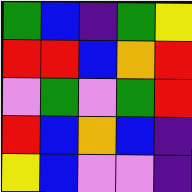[["green", "blue", "indigo", "green", "yellow"], ["red", "red", "blue", "orange", "red"], ["violet", "green", "violet", "green", "red"], ["red", "blue", "orange", "blue", "indigo"], ["yellow", "blue", "violet", "violet", "indigo"]]